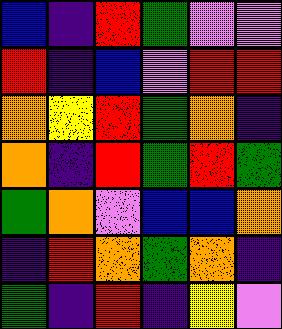[["blue", "indigo", "red", "green", "violet", "violet"], ["red", "indigo", "blue", "violet", "red", "red"], ["orange", "yellow", "red", "green", "orange", "indigo"], ["orange", "indigo", "red", "green", "red", "green"], ["green", "orange", "violet", "blue", "blue", "orange"], ["indigo", "red", "orange", "green", "orange", "indigo"], ["green", "indigo", "red", "indigo", "yellow", "violet"]]